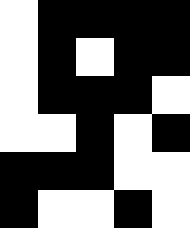[["white", "black", "black", "black", "black"], ["white", "black", "white", "black", "black"], ["white", "black", "black", "black", "white"], ["white", "white", "black", "white", "black"], ["black", "black", "black", "white", "white"], ["black", "white", "white", "black", "white"]]